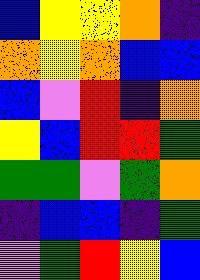[["blue", "yellow", "yellow", "orange", "indigo"], ["orange", "yellow", "orange", "blue", "blue"], ["blue", "violet", "red", "indigo", "orange"], ["yellow", "blue", "red", "red", "green"], ["green", "green", "violet", "green", "orange"], ["indigo", "blue", "blue", "indigo", "green"], ["violet", "green", "red", "yellow", "blue"]]